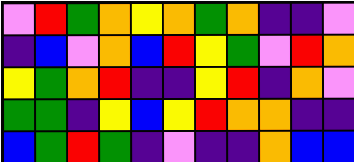[["violet", "red", "green", "orange", "yellow", "orange", "green", "orange", "indigo", "indigo", "violet"], ["indigo", "blue", "violet", "orange", "blue", "red", "yellow", "green", "violet", "red", "orange"], ["yellow", "green", "orange", "red", "indigo", "indigo", "yellow", "red", "indigo", "orange", "violet"], ["green", "green", "indigo", "yellow", "blue", "yellow", "red", "orange", "orange", "indigo", "indigo"], ["blue", "green", "red", "green", "indigo", "violet", "indigo", "indigo", "orange", "blue", "blue"]]